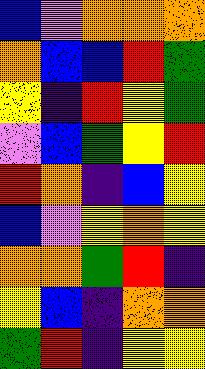[["blue", "violet", "orange", "orange", "orange"], ["orange", "blue", "blue", "red", "green"], ["yellow", "indigo", "red", "yellow", "green"], ["violet", "blue", "green", "yellow", "red"], ["red", "orange", "indigo", "blue", "yellow"], ["blue", "violet", "yellow", "orange", "yellow"], ["orange", "orange", "green", "red", "indigo"], ["yellow", "blue", "indigo", "orange", "orange"], ["green", "red", "indigo", "yellow", "yellow"]]